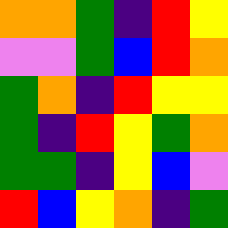[["orange", "orange", "green", "indigo", "red", "yellow"], ["violet", "violet", "green", "blue", "red", "orange"], ["green", "orange", "indigo", "red", "yellow", "yellow"], ["green", "indigo", "red", "yellow", "green", "orange"], ["green", "green", "indigo", "yellow", "blue", "violet"], ["red", "blue", "yellow", "orange", "indigo", "green"]]